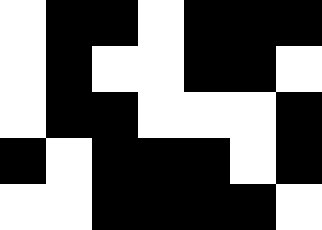[["white", "black", "black", "white", "black", "black", "black"], ["white", "black", "white", "white", "black", "black", "white"], ["white", "black", "black", "white", "white", "white", "black"], ["black", "white", "black", "black", "black", "white", "black"], ["white", "white", "black", "black", "black", "black", "white"]]